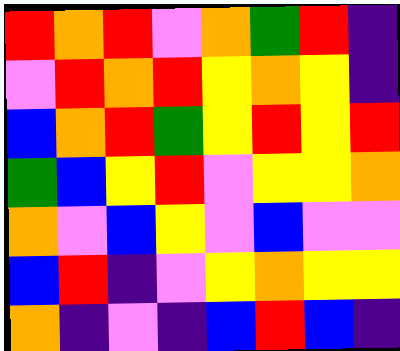[["red", "orange", "red", "violet", "orange", "green", "red", "indigo"], ["violet", "red", "orange", "red", "yellow", "orange", "yellow", "indigo"], ["blue", "orange", "red", "green", "yellow", "red", "yellow", "red"], ["green", "blue", "yellow", "red", "violet", "yellow", "yellow", "orange"], ["orange", "violet", "blue", "yellow", "violet", "blue", "violet", "violet"], ["blue", "red", "indigo", "violet", "yellow", "orange", "yellow", "yellow"], ["orange", "indigo", "violet", "indigo", "blue", "red", "blue", "indigo"]]